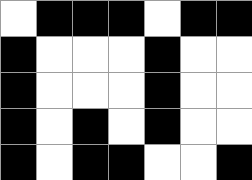[["white", "black", "black", "black", "white", "black", "black"], ["black", "white", "white", "white", "black", "white", "white"], ["black", "white", "white", "white", "black", "white", "white"], ["black", "white", "black", "white", "black", "white", "white"], ["black", "white", "black", "black", "white", "white", "black"]]